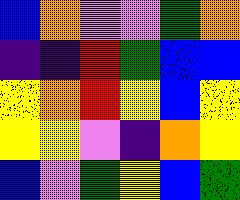[["blue", "orange", "violet", "violet", "green", "orange"], ["indigo", "indigo", "red", "green", "blue", "blue"], ["yellow", "orange", "red", "yellow", "blue", "yellow"], ["yellow", "yellow", "violet", "indigo", "orange", "yellow"], ["blue", "violet", "green", "yellow", "blue", "green"]]